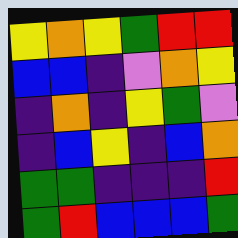[["yellow", "orange", "yellow", "green", "red", "red"], ["blue", "blue", "indigo", "violet", "orange", "yellow"], ["indigo", "orange", "indigo", "yellow", "green", "violet"], ["indigo", "blue", "yellow", "indigo", "blue", "orange"], ["green", "green", "indigo", "indigo", "indigo", "red"], ["green", "red", "blue", "blue", "blue", "green"]]